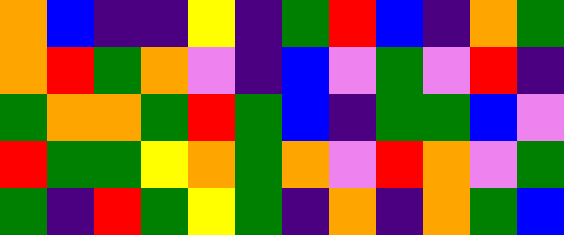[["orange", "blue", "indigo", "indigo", "yellow", "indigo", "green", "red", "blue", "indigo", "orange", "green"], ["orange", "red", "green", "orange", "violet", "indigo", "blue", "violet", "green", "violet", "red", "indigo"], ["green", "orange", "orange", "green", "red", "green", "blue", "indigo", "green", "green", "blue", "violet"], ["red", "green", "green", "yellow", "orange", "green", "orange", "violet", "red", "orange", "violet", "green"], ["green", "indigo", "red", "green", "yellow", "green", "indigo", "orange", "indigo", "orange", "green", "blue"]]